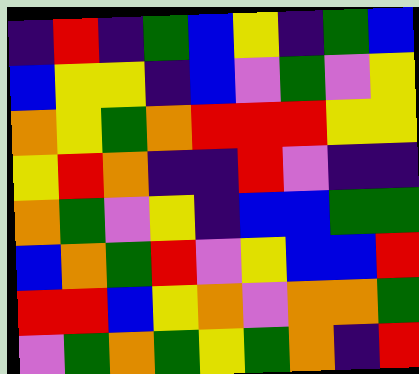[["indigo", "red", "indigo", "green", "blue", "yellow", "indigo", "green", "blue"], ["blue", "yellow", "yellow", "indigo", "blue", "violet", "green", "violet", "yellow"], ["orange", "yellow", "green", "orange", "red", "red", "red", "yellow", "yellow"], ["yellow", "red", "orange", "indigo", "indigo", "red", "violet", "indigo", "indigo"], ["orange", "green", "violet", "yellow", "indigo", "blue", "blue", "green", "green"], ["blue", "orange", "green", "red", "violet", "yellow", "blue", "blue", "red"], ["red", "red", "blue", "yellow", "orange", "violet", "orange", "orange", "green"], ["violet", "green", "orange", "green", "yellow", "green", "orange", "indigo", "red"]]